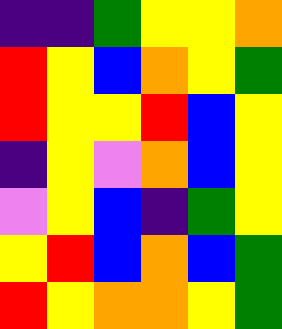[["indigo", "indigo", "green", "yellow", "yellow", "orange"], ["red", "yellow", "blue", "orange", "yellow", "green"], ["red", "yellow", "yellow", "red", "blue", "yellow"], ["indigo", "yellow", "violet", "orange", "blue", "yellow"], ["violet", "yellow", "blue", "indigo", "green", "yellow"], ["yellow", "red", "blue", "orange", "blue", "green"], ["red", "yellow", "orange", "orange", "yellow", "green"]]